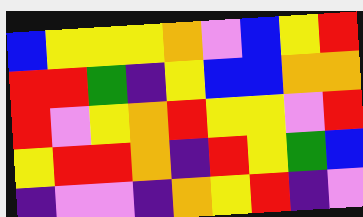[["blue", "yellow", "yellow", "yellow", "orange", "violet", "blue", "yellow", "red"], ["red", "red", "green", "indigo", "yellow", "blue", "blue", "orange", "orange"], ["red", "violet", "yellow", "orange", "red", "yellow", "yellow", "violet", "red"], ["yellow", "red", "red", "orange", "indigo", "red", "yellow", "green", "blue"], ["indigo", "violet", "violet", "indigo", "orange", "yellow", "red", "indigo", "violet"]]